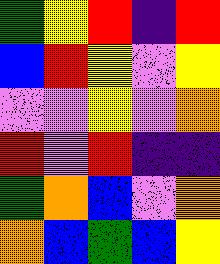[["green", "yellow", "red", "indigo", "red"], ["blue", "red", "yellow", "violet", "yellow"], ["violet", "violet", "yellow", "violet", "orange"], ["red", "violet", "red", "indigo", "indigo"], ["green", "orange", "blue", "violet", "orange"], ["orange", "blue", "green", "blue", "yellow"]]